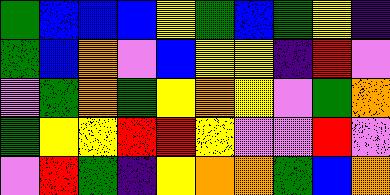[["green", "blue", "blue", "blue", "yellow", "green", "blue", "green", "yellow", "indigo"], ["green", "blue", "orange", "violet", "blue", "yellow", "yellow", "indigo", "red", "violet"], ["violet", "green", "orange", "green", "yellow", "orange", "yellow", "violet", "green", "orange"], ["green", "yellow", "yellow", "red", "red", "yellow", "violet", "violet", "red", "violet"], ["violet", "red", "green", "indigo", "yellow", "orange", "orange", "green", "blue", "orange"]]